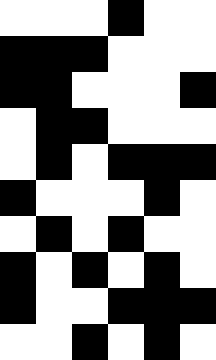[["white", "white", "white", "black", "white", "white"], ["black", "black", "black", "white", "white", "white"], ["black", "black", "white", "white", "white", "black"], ["white", "black", "black", "white", "white", "white"], ["white", "black", "white", "black", "black", "black"], ["black", "white", "white", "white", "black", "white"], ["white", "black", "white", "black", "white", "white"], ["black", "white", "black", "white", "black", "white"], ["black", "white", "white", "black", "black", "black"], ["white", "white", "black", "white", "black", "white"]]